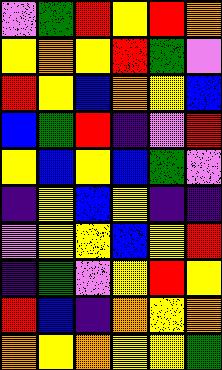[["violet", "green", "red", "yellow", "red", "orange"], ["yellow", "orange", "yellow", "red", "green", "violet"], ["red", "yellow", "blue", "orange", "yellow", "blue"], ["blue", "green", "red", "indigo", "violet", "red"], ["yellow", "blue", "yellow", "blue", "green", "violet"], ["indigo", "yellow", "blue", "yellow", "indigo", "indigo"], ["violet", "yellow", "yellow", "blue", "yellow", "red"], ["indigo", "green", "violet", "yellow", "red", "yellow"], ["red", "blue", "indigo", "orange", "yellow", "orange"], ["orange", "yellow", "orange", "yellow", "yellow", "green"]]